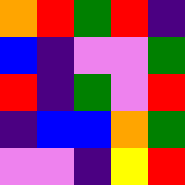[["orange", "red", "green", "red", "indigo"], ["blue", "indigo", "violet", "violet", "green"], ["red", "indigo", "green", "violet", "red"], ["indigo", "blue", "blue", "orange", "green"], ["violet", "violet", "indigo", "yellow", "red"]]